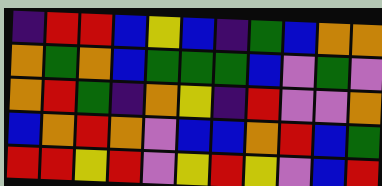[["indigo", "red", "red", "blue", "yellow", "blue", "indigo", "green", "blue", "orange", "orange"], ["orange", "green", "orange", "blue", "green", "green", "green", "blue", "violet", "green", "violet"], ["orange", "red", "green", "indigo", "orange", "yellow", "indigo", "red", "violet", "violet", "orange"], ["blue", "orange", "red", "orange", "violet", "blue", "blue", "orange", "red", "blue", "green"], ["red", "red", "yellow", "red", "violet", "yellow", "red", "yellow", "violet", "blue", "red"]]